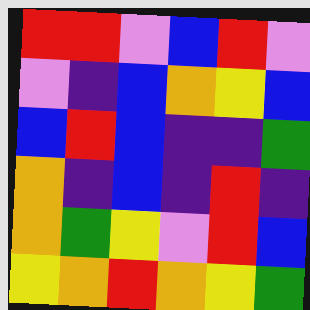[["red", "red", "violet", "blue", "red", "violet"], ["violet", "indigo", "blue", "orange", "yellow", "blue"], ["blue", "red", "blue", "indigo", "indigo", "green"], ["orange", "indigo", "blue", "indigo", "red", "indigo"], ["orange", "green", "yellow", "violet", "red", "blue"], ["yellow", "orange", "red", "orange", "yellow", "green"]]